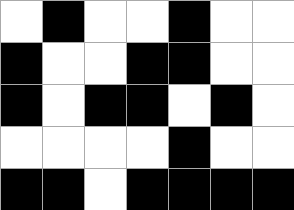[["white", "black", "white", "white", "black", "white", "white"], ["black", "white", "white", "black", "black", "white", "white"], ["black", "white", "black", "black", "white", "black", "white"], ["white", "white", "white", "white", "black", "white", "white"], ["black", "black", "white", "black", "black", "black", "black"]]